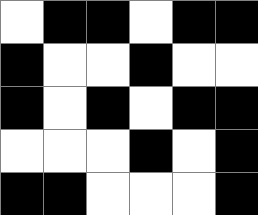[["white", "black", "black", "white", "black", "black"], ["black", "white", "white", "black", "white", "white"], ["black", "white", "black", "white", "black", "black"], ["white", "white", "white", "black", "white", "black"], ["black", "black", "white", "white", "white", "black"]]